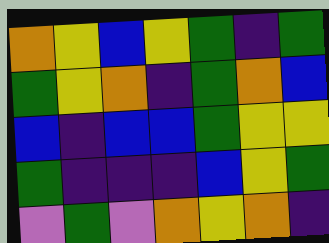[["orange", "yellow", "blue", "yellow", "green", "indigo", "green"], ["green", "yellow", "orange", "indigo", "green", "orange", "blue"], ["blue", "indigo", "blue", "blue", "green", "yellow", "yellow"], ["green", "indigo", "indigo", "indigo", "blue", "yellow", "green"], ["violet", "green", "violet", "orange", "yellow", "orange", "indigo"]]